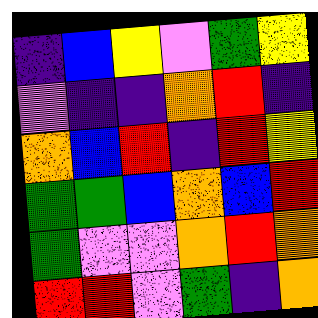[["indigo", "blue", "yellow", "violet", "green", "yellow"], ["violet", "indigo", "indigo", "orange", "red", "indigo"], ["orange", "blue", "red", "indigo", "red", "yellow"], ["green", "green", "blue", "orange", "blue", "red"], ["green", "violet", "violet", "orange", "red", "orange"], ["red", "red", "violet", "green", "indigo", "orange"]]